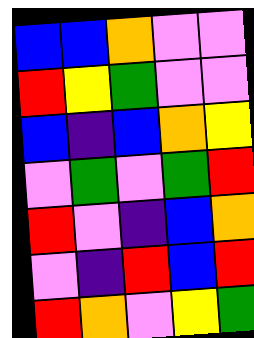[["blue", "blue", "orange", "violet", "violet"], ["red", "yellow", "green", "violet", "violet"], ["blue", "indigo", "blue", "orange", "yellow"], ["violet", "green", "violet", "green", "red"], ["red", "violet", "indigo", "blue", "orange"], ["violet", "indigo", "red", "blue", "red"], ["red", "orange", "violet", "yellow", "green"]]